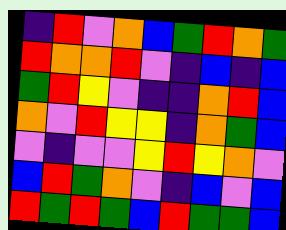[["indigo", "red", "violet", "orange", "blue", "green", "red", "orange", "green"], ["red", "orange", "orange", "red", "violet", "indigo", "blue", "indigo", "blue"], ["green", "red", "yellow", "violet", "indigo", "indigo", "orange", "red", "blue"], ["orange", "violet", "red", "yellow", "yellow", "indigo", "orange", "green", "blue"], ["violet", "indigo", "violet", "violet", "yellow", "red", "yellow", "orange", "violet"], ["blue", "red", "green", "orange", "violet", "indigo", "blue", "violet", "blue"], ["red", "green", "red", "green", "blue", "red", "green", "green", "blue"]]